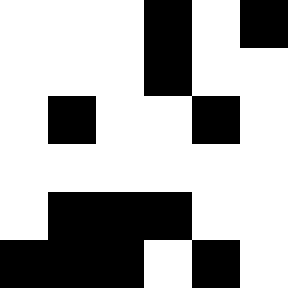[["white", "white", "white", "black", "white", "black"], ["white", "white", "white", "black", "white", "white"], ["white", "black", "white", "white", "black", "white"], ["white", "white", "white", "white", "white", "white"], ["white", "black", "black", "black", "white", "white"], ["black", "black", "black", "white", "black", "white"]]